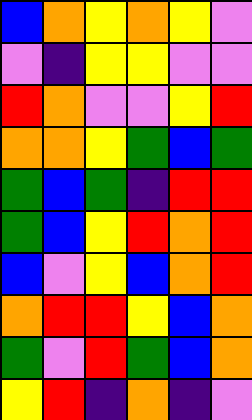[["blue", "orange", "yellow", "orange", "yellow", "violet"], ["violet", "indigo", "yellow", "yellow", "violet", "violet"], ["red", "orange", "violet", "violet", "yellow", "red"], ["orange", "orange", "yellow", "green", "blue", "green"], ["green", "blue", "green", "indigo", "red", "red"], ["green", "blue", "yellow", "red", "orange", "red"], ["blue", "violet", "yellow", "blue", "orange", "red"], ["orange", "red", "red", "yellow", "blue", "orange"], ["green", "violet", "red", "green", "blue", "orange"], ["yellow", "red", "indigo", "orange", "indigo", "violet"]]